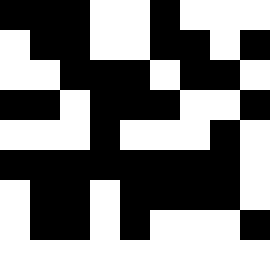[["black", "black", "black", "white", "white", "black", "white", "white", "white"], ["white", "black", "black", "white", "white", "black", "black", "white", "black"], ["white", "white", "black", "black", "black", "white", "black", "black", "white"], ["black", "black", "white", "black", "black", "black", "white", "white", "black"], ["white", "white", "white", "black", "white", "white", "white", "black", "white"], ["black", "black", "black", "black", "black", "black", "black", "black", "white"], ["white", "black", "black", "white", "black", "black", "black", "black", "white"], ["white", "black", "black", "white", "black", "white", "white", "white", "black"], ["white", "white", "white", "white", "white", "white", "white", "white", "white"]]